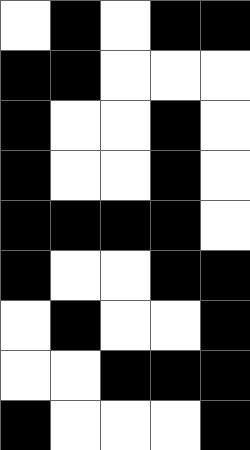[["white", "black", "white", "black", "black"], ["black", "black", "white", "white", "white"], ["black", "white", "white", "black", "white"], ["black", "white", "white", "black", "white"], ["black", "black", "black", "black", "white"], ["black", "white", "white", "black", "black"], ["white", "black", "white", "white", "black"], ["white", "white", "black", "black", "black"], ["black", "white", "white", "white", "black"]]